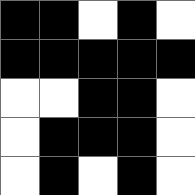[["black", "black", "white", "black", "white"], ["black", "black", "black", "black", "black"], ["white", "white", "black", "black", "white"], ["white", "black", "black", "black", "white"], ["white", "black", "white", "black", "white"]]